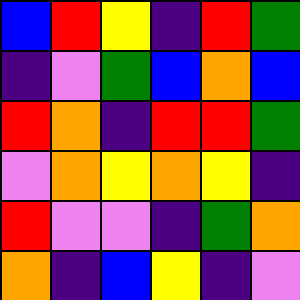[["blue", "red", "yellow", "indigo", "red", "green"], ["indigo", "violet", "green", "blue", "orange", "blue"], ["red", "orange", "indigo", "red", "red", "green"], ["violet", "orange", "yellow", "orange", "yellow", "indigo"], ["red", "violet", "violet", "indigo", "green", "orange"], ["orange", "indigo", "blue", "yellow", "indigo", "violet"]]